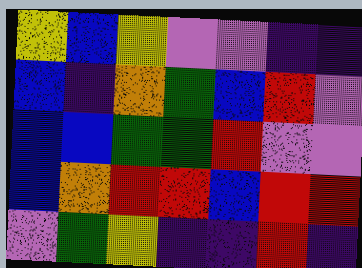[["yellow", "blue", "yellow", "violet", "violet", "indigo", "indigo"], ["blue", "indigo", "orange", "green", "blue", "red", "violet"], ["blue", "blue", "green", "green", "red", "violet", "violet"], ["blue", "orange", "red", "red", "blue", "red", "red"], ["violet", "green", "yellow", "indigo", "indigo", "red", "indigo"]]